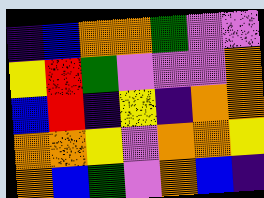[["indigo", "blue", "orange", "orange", "green", "violet", "violet"], ["yellow", "red", "green", "violet", "violet", "violet", "orange"], ["blue", "red", "indigo", "yellow", "indigo", "orange", "orange"], ["orange", "orange", "yellow", "violet", "orange", "orange", "yellow"], ["orange", "blue", "green", "violet", "orange", "blue", "indigo"]]